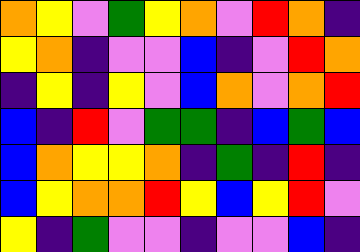[["orange", "yellow", "violet", "green", "yellow", "orange", "violet", "red", "orange", "indigo"], ["yellow", "orange", "indigo", "violet", "violet", "blue", "indigo", "violet", "red", "orange"], ["indigo", "yellow", "indigo", "yellow", "violet", "blue", "orange", "violet", "orange", "red"], ["blue", "indigo", "red", "violet", "green", "green", "indigo", "blue", "green", "blue"], ["blue", "orange", "yellow", "yellow", "orange", "indigo", "green", "indigo", "red", "indigo"], ["blue", "yellow", "orange", "orange", "red", "yellow", "blue", "yellow", "red", "violet"], ["yellow", "indigo", "green", "violet", "violet", "indigo", "violet", "violet", "blue", "indigo"]]